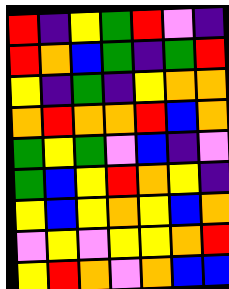[["red", "indigo", "yellow", "green", "red", "violet", "indigo"], ["red", "orange", "blue", "green", "indigo", "green", "red"], ["yellow", "indigo", "green", "indigo", "yellow", "orange", "orange"], ["orange", "red", "orange", "orange", "red", "blue", "orange"], ["green", "yellow", "green", "violet", "blue", "indigo", "violet"], ["green", "blue", "yellow", "red", "orange", "yellow", "indigo"], ["yellow", "blue", "yellow", "orange", "yellow", "blue", "orange"], ["violet", "yellow", "violet", "yellow", "yellow", "orange", "red"], ["yellow", "red", "orange", "violet", "orange", "blue", "blue"]]